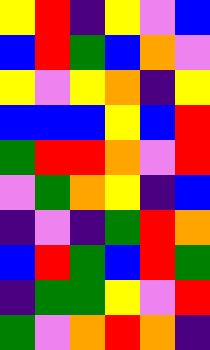[["yellow", "red", "indigo", "yellow", "violet", "blue"], ["blue", "red", "green", "blue", "orange", "violet"], ["yellow", "violet", "yellow", "orange", "indigo", "yellow"], ["blue", "blue", "blue", "yellow", "blue", "red"], ["green", "red", "red", "orange", "violet", "red"], ["violet", "green", "orange", "yellow", "indigo", "blue"], ["indigo", "violet", "indigo", "green", "red", "orange"], ["blue", "red", "green", "blue", "red", "green"], ["indigo", "green", "green", "yellow", "violet", "red"], ["green", "violet", "orange", "red", "orange", "indigo"]]